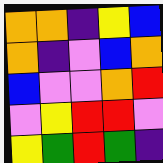[["orange", "orange", "indigo", "yellow", "blue"], ["orange", "indigo", "violet", "blue", "orange"], ["blue", "violet", "violet", "orange", "red"], ["violet", "yellow", "red", "red", "violet"], ["yellow", "green", "red", "green", "indigo"]]